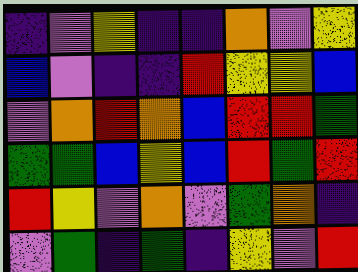[["indigo", "violet", "yellow", "indigo", "indigo", "orange", "violet", "yellow"], ["blue", "violet", "indigo", "indigo", "red", "yellow", "yellow", "blue"], ["violet", "orange", "red", "orange", "blue", "red", "red", "green"], ["green", "green", "blue", "yellow", "blue", "red", "green", "red"], ["red", "yellow", "violet", "orange", "violet", "green", "orange", "indigo"], ["violet", "green", "indigo", "green", "indigo", "yellow", "violet", "red"]]